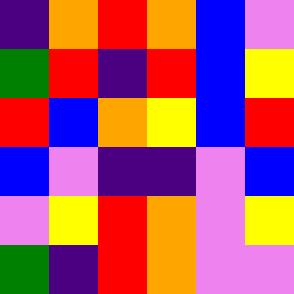[["indigo", "orange", "red", "orange", "blue", "violet"], ["green", "red", "indigo", "red", "blue", "yellow"], ["red", "blue", "orange", "yellow", "blue", "red"], ["blue", "violet", "indigo", "indigo", "violet", "blue"], ["violet", "yellow", "red", "orange", "violet", "yellow"], ["green", "indigo", "red", "orange", "violet", "violet"]]